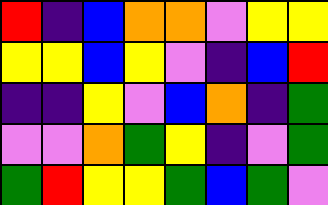[["red", "indigo", "blue", "orange", "orange", "violet", "yellow", "yellow"], ["yellow", "yellow", "blue", "yellow", "violet", "indigo", "blue", "red"], ["indigo", "indigo", "yellow", "violet", "blue", "orange", "indigo", "green"], ["violet", "violet", "orange", "green", "yellow", "indigo", "violet", "green"], ["green", "red", "yellow", "yellow", "green", "blue", "green", "violet"]]